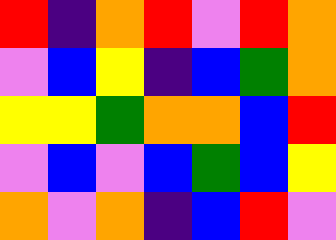[["red", "indigo", "orange", "red", "violet", "red", "orange"], ["violet", "blue", "yellow", "indigo", "blue", "green", "orange"], ["yellow", "yellow", "green", "orange", "orange", "blue", "red"], ["violet", "blue", "violet", "blue", "green", "blue", "yellow"], ["orange", "violet", "orange", "indigo", "blue", "red", "violet"]]